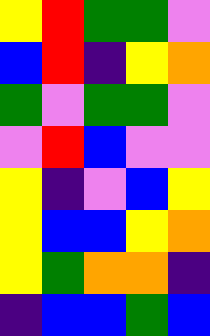[["yellow", "red", "green", "green", "violet"], ["blue", "red", "indigo", "yellow", "orange"], ["green", "violet", "green", "green", "violet"], ["violet", "red", "blue", "violet", "violet"], ["yellow", "indigo", "violet", "blue", "yellow"], ["yellow", "blue", "blue", "yellow", "orange"], ["yellow", "green", "orange", "orange", "indigo"], ["indigo", "blue", "blue", "green", "blue"]]